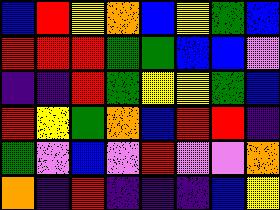[["blue", "red", "yellow", "orange", "blue", "yellow", "green", "blue"], ["red", "red", "red", "green", "green", "blue", "blue", "violet"], ["indigo", "indigo", "red", "green", "yellow", "yellow", "green", "blue"], ["red", "yellow", "green", "orange", "blue", "red", "red", "indigo"], ["green", "violet", "blue", "violet", "red", "violet", "violet", "orange"], ["orange", "indigo", "red", "indigo", "indigo", "indigo", "blue", "yellow"]]